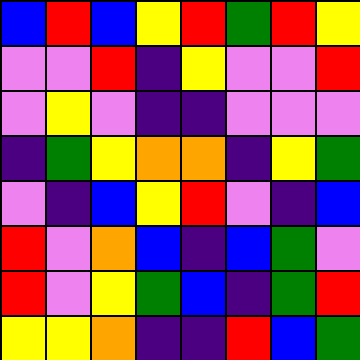[["blue", "red", "blue", "yellow", "red", "green", "red", "yellow"], ["violet", "violet", "red", "indigo", "yellow", "violet", "violet", "red"], ["violet", "yellow", "violet", "indigo", "indigo", "violet", "violet", "violet"], ["indigo", "green", "yellow", "orange", "orange", "indigo", "yellow", "green"], ["violet", "indigo", "blue", "yellow", "red", "violet", "indigo", "blue"], ["red", "violet", "orange", "blue", "indigo", "blue", "green", "violet"], ["red", "violet", "yellow", "green", "blue", "indigo", "green", "red"], ["yellow", "yellow", "orange", "indigo", "indigo", "red", "blue", "green"]]